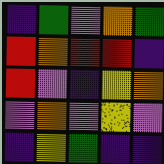[["indigo", "green", "violet", "orange", "green"], ["red", "orange", "red", "red", "indigo"], ["red", "violet", "indigo", "yellow", "orange"], ["violet", "orange", "violet", "yellow", "violet"], ["indigo", "yellow", "green", "indigo", "indigo"]]